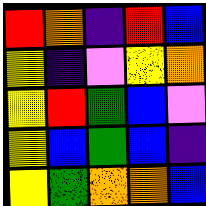[["red", "orange", "indigo", "red", "blue"], ["yellow", "indigo", "violet", "yellow", "orange"], ["yellow", "red", "green", "blue", "violet"], ["yellow", "blue", "green", "blue", "indigo"], ["yellow", "green", "orange", "orange", "blue"]]